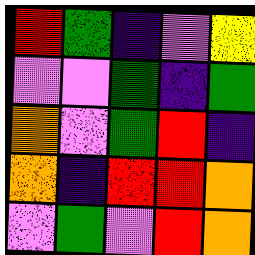[["red", "green", "indigo", "violet", "yellow"], ["violet", "violet", "green", "indigo", "green"], ["orange", "violet", "green", "red", "indigo"], ["orange", "indigo", "red", "red", "orange"], ["violet", "green", "violet", "red", "orange"]]